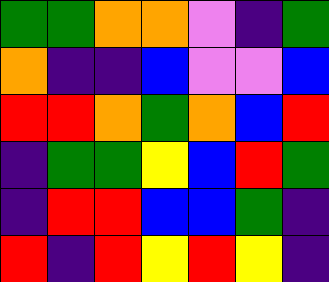[["green", "green", "orange", "orange", "violet", "indigo", "green"], ["orange", "indigo", "indigo", "blue", "violet", "violet", "blue"], ["red", "red", "orange", "green", "orange", "blue", "red"], ["indigo", "green", "green", "yellow", "blue", "red", "green"], ["indigo", "red", "red", "blue", "blue", "green", "indigo"], ["red", "indigo", "red", "yellow", "red", "yellow", "indigo"]]